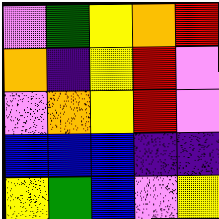[["violet", "green", "yellow", "orange", "red"], ["orange", "indigo", "yellow", "red", "violet"], ["violet", "orange", "yellow", "red", "violet"], ["blue", "blue", "blue", "indigo", "indigo"], ["yellow", "green", "blue", "violet", "yellow"]]